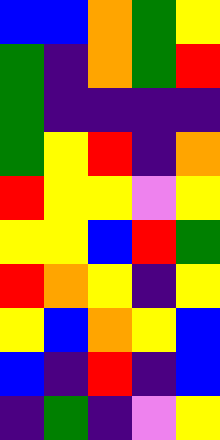[["blue", "blue", "orange", "green", "yellow"], ["green", "indigo", "orange", "green", "red"], ["green", "indigo", "indigo", "indigo", "indigo"], ["green", "yellow", "red", "indigo", "orange"], ["red", "yellow", "yellow", "violet", "yellow"], ["yellow", "yellow", "blue", "red", "green"], ["red", "orange", "yellow", "indigo", "yellow"], ["yellow", "blue", "orange", "yellow", "blue"], ["blue", "indigo", "red", "indigo", "blue"], ["indigo", "green", "indigo", "violet", "yellow"]]